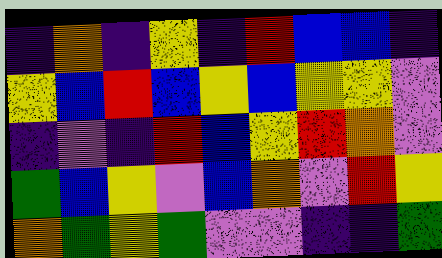[["indigo", "orange", "indigo", "yellow", "indigo", "red", "blue", "blue", "indigo"], ["yellow", "blue", "red", "blue", "yellow", "blue", "yellow", "yellow", "violet"], ["indigo", "violet", "indigo", "red", "blue", "yellow", "red", "orange", "violet"], ["green", "blue", "yellow", "violet", "blue", "orange", "violet", "red", "yellow"], ["orange", "green", "yellow", "green", "violet", "violet", "indigo", "indigo", "green"]]